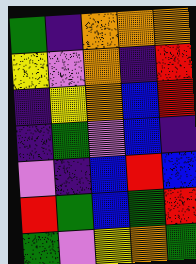[["green", "indigo", "orange", "orange", "orange"], ["yellow", "violet", "orange", "indigo", "red"], ["indigo", "yellow", "orange", "blue", "red"], ["indigo", "green", "violet", "blue", "indigo"], ["violet", "indigo", "blue", "red", "blue"], ["red", "green", "blue", "green", "red"], ["green", "violet", "yellow", "orange", "green"]]